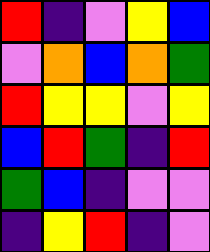[["red", "indigo", "violet", "yellow", "blue"], ["violet", "orange", "blue", "orange", "green"], ["red", "yellow", "yellow", "violet", "yellow"], ["blue", "red", "green", "indigo", "red"], ["green", "blue", "indigo", "violet", "violet"], ["indigo", "yellow", "red", "indigo", "violet"]]